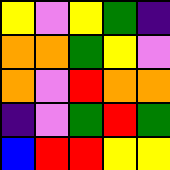[["yellow", "violet", "yellow", "green", "indigo"], ["orange", "orange", "green", "yellow", "violet"], ["orange", "violet", "red", "orange", "orange"], ["indigo", "violet", "green", "red", "green"], ["blue", "red", "red", "yellow", "yellow"]]